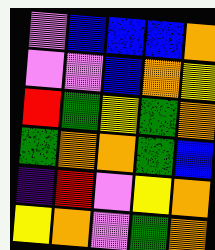[["violet", "blue", "blue", "blue", "orange"], ["violet", "violet", "blue", "orange", "yellow"], ["red", "green", "yellow", "green", "orange"], ["green", "orange", "orange", "green", "blue"], ["indigo", "red", "violet", "yellow", "orange"], ["yellow", "orange", "violet", "green", "orange"]]